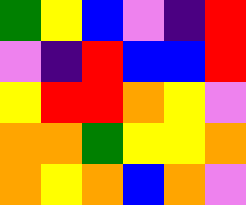[["green", "yellow", "blue", "violet", "indigo", "red"], ["violet", "indigo", "red", "blue", "blue", "red"], ["yellow", "red", "red", "orange", "yellow", "violet"], ["orange", "orange", "green", "yellow", "yellow", "orange"], ["orange", "yellow", "orange", "blue", "orange", "violet"]]